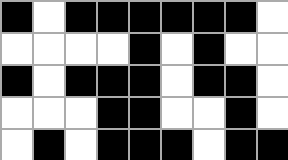[["black", "white", "black", "black", "black", "black", "black", "black", "white"], ["white", "white", "white", "white", "black", "white", "black", "white", "white"], ["black", "white", "black", "black", "black", "white", "black", "black", "white"], ["white", "white", "white", "black", "black", "white", "white", "black", "white"], ["white", "black", "white", "black", "black", "black", "white", "black", "black"]]